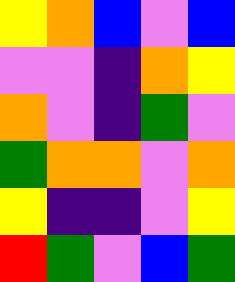[["yellow", "orange", "blue", "violet", "blue"], ["violet", "violet", "indigo", "orange", "yellow"], ["orange", "violet", "indigo", "green", "violet"], ["green", "orange", "orange", "violet", "orange"], ["yellow", "indigo", "indigo", "violet", "yellow"], ["red", "green", "violet", "blue", "green"]]